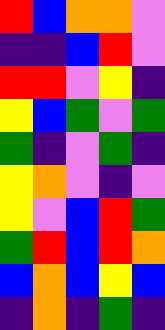[["red", "blue", "orange", "orange", "violet"], ["indigo", "indigo", "blue", "red", "violet"], ["red", "red", "violet", "yellow", "indigo"], ["yellow", "blue", "green", "violet", "green"], ["green", "indigo", "violet", "green", "indigo"], ["yellow", "orange", "violet", "indigo", "violet"], ["yellow", "violet", "blue", "red", "green"], ["green", "red", "blue", "red", "orange"], ["blue", "orange", "blue", "yellow", "blue"], ["indigo", "orange", "indigo", "green", "indigo"]]